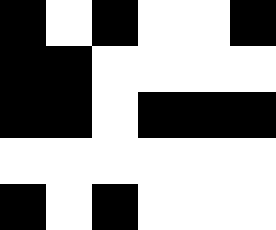[["black", "white", "black", "white", "white", "black"], ["black", "black", "white", "white", "white", "white"], ["black", "black", "white", "black", "black", "black"], ["white", "white", "white", "white", "white", "white"], ["black", "white", "black", "white", "white", "white"]]